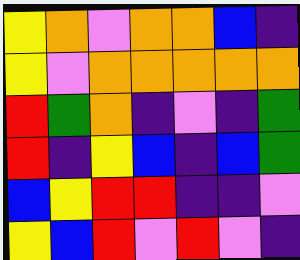[["yellow", "orange", "violet", "orange", "orange", "blue", "indigo"], ["yellow", "violet", "orange", "orange", "orange", "orange", "orange"], ["red", "green", "orange", "indigo", "violet", "indigo", "green"], ["red", "indigo", "yellow", "blue", "indigo", "blue", "green"], ["blue", "yellow", "red", "red", "indigo", "indigo", "violet"], ["yellow", "blue", "red", "violet", "red", "violet", "indigo"]]